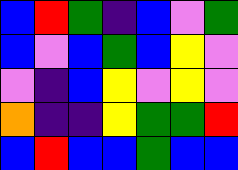[["blue", "red", "green", "indigo", "blue", "violet", "green"], ["blue", "violet", "blue", "green", "blue", "yellow", "violet"], ["violet", "indigo", "blue", "yellow", "violet", "yellow", "violet"], ["orange", "indigo", "indigo", "yellow", "green", "green", "red"], ["blue", "red", "blue", "blue", "green", "blue", "blue"]]